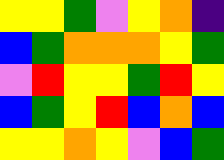[["yellow", "yellow", "green", "violet", "yellow", "orange", "indigo"], ["blue", "green", "orange", "orange", "orange", "yellow", "green"], ["violet", "red", "yellow", "yellow", "green", "red", "yellow"], ["blue", "green", "yellow", "red", "blue", "orange", "blue"], ["yellow", "yellow", "orange", "yellow", "violet", "blue", "green"]]